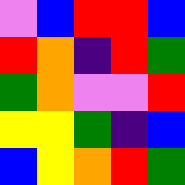[["violet", "blue", "red", "red", "blue"], ["red", "orange", "indigo", "red", "green"], ["green", "orange", "violet", "violet", "red"], ["yellow", "yellow", "green", "indigo", "blue"], ["blue", "yellow", "orange", "red", "green"]]